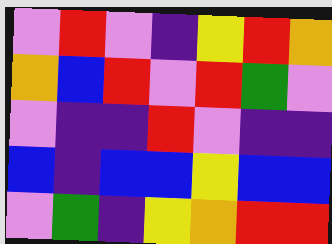[["violet", "red", "violet", "indigo", "yellow", "red", "orange"], ["orange", "blue", "red", "violet", "red", "green", "violet"], ["violet", "indigo", "indigo", "red", "violet", "indigo", "indigo"], ["blue", "indigo", "blue", "blue", "yellow", "blue", "blue"], ["violet", "green", "indigo", "yellow", "orange", "red", "red"]]